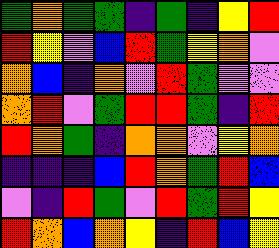[["green", "orange", "green", "green", "indigo", "green", "indigo", "yellow", "red"], ["red", "yellow", "violet", "blue", "red", "green", "yellow", "orange", "violet"], ["orange", "blue", "indigo", "orange", "violet", "red", "green", "violet", "violet"], ["orange", "red", "violet", "green", "red", "red", "green", "indigo", "red"], ["red", "orange", "green", "indigo", "orange", "orange", "violet", "yellow", "orange"], ["indigo", "indigo", "indigo", "blue", "red", "orange", "green", "red", "blue"], ["violet", "indigo", "red", "green", "violet", "red", "green", "red", "yellow"], ["red", "orange", "blue", "orange", "yellow", "indigo", "red", "blue", "yellow"]]